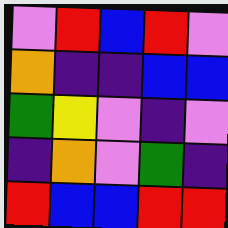[["violet", "red", "blue", "red", "violet"], ["orange", "indigo", "indigo", "blue", "blue"], ["green", "yellow", "violet", "indigo", "violet"], ["indigo", "orange", "violet", "green", "indigo"], ["red", "blue", "blue", "red", "red"]]